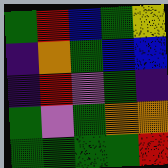[["green", "red", "blue", "green", "yellow"], ["indigo", "orange", "green", "blue", "blue"], ["indigo", "red", "violet", "green", "indigo"], ["green", "violet", "green", "orange", "orange"], ["green", "green", "green", "green", "red"]]